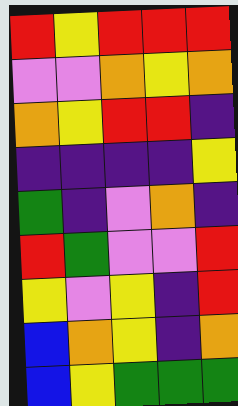[["red", "yellow", "red", "red", "red"], ["violet", "violet", "orange", "yellow", "orange"], ["orange", "yellow", "red", "red", "indigo"], ["indigo", "indigo", "indigo", "indigo", "yellow"], ["green", "indigo", "violet", "orange", "indigo"], ["red", "green", "violet", "violet", "red"], ["yellow", "violet", "yellow", "indigo", "red"], ["blue", "orange", "yellow", "indigo", "orange"], ["blue", "yellow", "green", "green", "green"]]